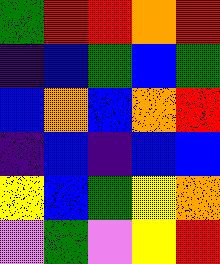[["green", "red", "red", "orange", "red"], ["indigo", "blue", "green", "blue", "green"], ["blue", "orange", "blue", "orange", "red"], ["indigo", "blue", "indigo", "blue", "blue"], ["yellow", "blue", "green", "yellow", "orange"], ["violet", "green", "violet", "yellow", "red"]]